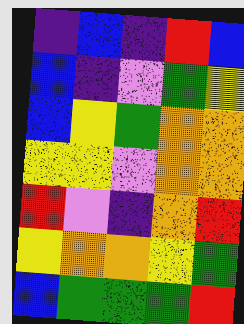[["indigo", "blue", "indigo", "red", "blue"], ["blue", "indigo", "violet", "green", "yellow"], ["blue", "yellow", "green", "orange", "orange"], ["yellow", "yellow", "violet", "orange", "orange"], ["red", "violet", "indigo", "orange", "red"], ["yellow", "orange", "orange", "yellow", "green"], ["blue", "green", "green", "green", "red"]]